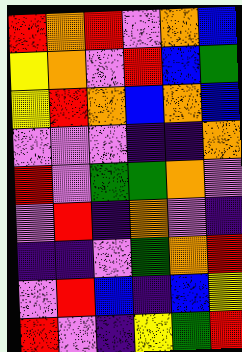[["red", "orange", "red", "violet", "orange", "blue"], ["yellow", "orange", "violet", "red", "blue", "green"], ["yellow", "red", "orange", "blue", "orange", "blue"], ["violet", "violet", "violet", "indigo", "indigo", "orange"], ["red", "violet", "green", "green", "orange", "violet"], ["violet", "red", "indigo", "orange", "violet", "indigo"], ["indigo", "indigo", "violet", "green", "orange", "red"], ["violet", "red", "blue", "indigo", "blue", "yellow"], ["red", "violet", "indigo", "yellow", "green", "red"]]